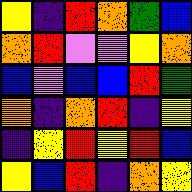[["yellow", "indigo", "red", "orange", "green", "blue"], ["orange", "red", "violet", "violet", "yellow", "orange"], ["blue", "violet", "blue", "blue", "red", "green"], ["orange", "indigo", "orange", "red", "indigo", "yellow"], ["indigo", "yellow", "red", "yellow", "red", "blue"], ["yellow", "blue", "red", "indigo", "orange", "yellow"]]